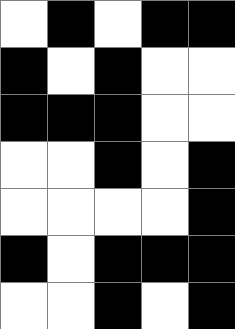[["white", "black", "white", "black", "black"], ["black", "white", "black", "white", "white"], ["black", "black", "black", "white", "white"], ["white", "white", "black", "white", "black"], ["white", "white", "white", "white", "black"], ["black", "white", "black", "black", "black"], ["white", "white", "black", "white", "black"]]